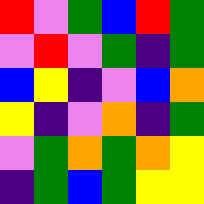[["red", "violet", "green", "blue", "red", "green"], ["violet", "red", "violet", "green", "indigo", "green"], ["blue", "yellow", "indigo", "violet", "blue", "orange"], ["yellow", "indigo", "violet", "orange", "indigo", "green"], ["violet", "green", "orange", "green", "orange", "yellow"], ["indigo", "green", "blue", "green", "yellow", "yellow"]]